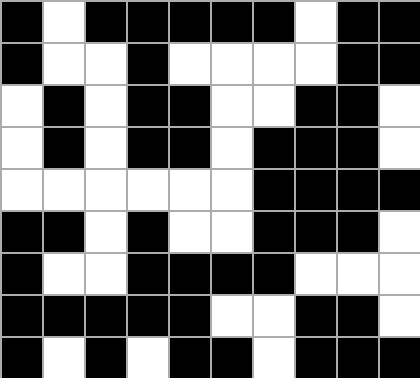[["black", "white", "black", "black", "black", "black", "black", "white", "black", "black"], ["black", "white", "white", "black", "white", "white", "white", "white", "black", "black"], ["white", "black", "white", "black", "black", "white", "white", "black", "black", "white"], ["white", "black", "white", "black", "black", "white", "black", "black", "black", "white"], ["white", "white", "white", "white", "white", "white", "black", "black", "black", "black"], ["black", "black", "white", "black", "white", "white", "black", "black", "black", "white"], ["black", "white", "white", "black", "black", "black", "black", "white", "white", "white"], ["black", "black", "black", "black", "black", "white", "white", "black", "black", "white"], ["black", "white", "black", "white", "black", "black", "white", "black", "black", "black"]]